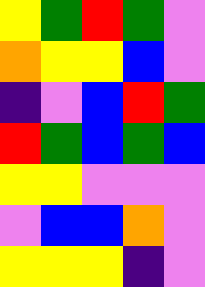[["yellow", "green", "red", "green", "violet"], ["orange", "yellow", "yellow", "blue", "violet"], ["indigo", "violet", "blue", "red", "green"], ["red", "green", "blue", "green", "blue"], ["yellow", "yellow", "violet", "violet", "violet"], ["violet", "blue", "blue", "orange", "violet"], ["yellow", "yellow", "yellow", "indigo", "violet"]]